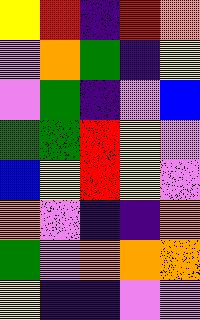[["yellow", "red", "indigo", "red", "orange"], ["violet", "orange", "green", "indigo", "yellow"], ["violet", "green", "indigo", "violet", "blue"], ["green", "green", "red", "yellow", "violet"], ["blue", "yellow", "red", "yellow", "violet"], ["orange", "violet", "indigo", "indigo", "orange"], ["green", "violet", "orange", "orange", "orange"], ["yellow", "indigo", "indigo", "violet", "violet"]]